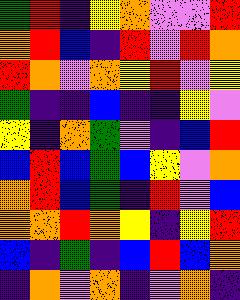[["green", "red", "indigo", "yellow", "orange", "violet", "violet", "red"], ["orange", "red", "blue", "indigo", "red", "violet", "red", "orange"], ["red", "orange", "violet", "orange", "yellow", "red", "violet", "yellow"], ["green", "indigo", "indigo", "blue", "indigo", "indigo", "yellow", "violet"], ["yellow", "indigo", "orange", "green", "violet", "indigo", "blue", "red"], ["blue", "red", "blue", "green", "blue", "yellow", "violet", "orange"], ["orange", "red", "blue", "green", "indigo", "red", "violet", "blue"], ["orange", "orange", "red", "orange", "yellow", "indigo", "yellow", "red"], ["blue", "indigo", "green", "indigo", "blue", "red", "blue", "orange"], ["indigo", "orange", "violet", "orange", "indigo", "violet", "orange", "indigo"]]